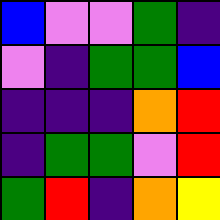[["blue", "violet", "violet", "green", "indigo"], ["violet", "indigo", "green", "green", "blue"], ["indigo", "indigo", "indigo", "orange", "red"], ["indigo", "green", "green", "violet", "red"], ["green", "red", "indigo", "orange", "yellow"]]